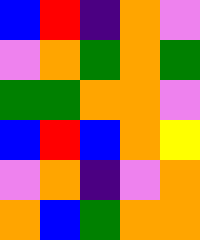[["blue", "red", "indigo", "orange", "violet"], ["violet", "orange", "green", "orange", "green"], ["green", "green", "orange", "orange", "violet"], ["blue", "red", "blue", "orange", "yellow"], ["violet", "orange", "indigo", "violet", "orange"], ["orange", "blue", "green", "orange", "orange"]]